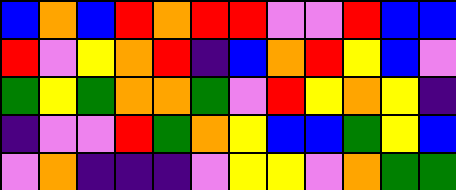[["blue", "orange", "blue", "red", "orange", "red", "red", "violet", "violet", "red", "blue", "blue"], ["red", "violet", "yellow", "orange", "red", "indigo", "blue", "orange", "red", "yellow", "blue", "violet"], ["green", "yellow", "green", "orange", "orange", "green", "violet", "red", "yellow", "orange", "yellow", "indigo"], ["indigo", "violet", "violet", "red", "green", "orange", "yellow", "blue", "blue", "green", "yellow", "blue"], ["violet", "orange", "indigo", "indigo", "indigo", "violet", "yellow", "yellow", "violet", "orange", "green", "green"]]